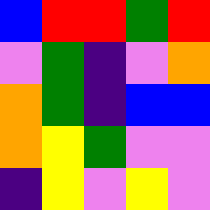[["blue", "red", "red", "green", "red"], ["violet", "green", "indigo", "violet", "orange"], ["orange", "green", "indigo", "blue", "blue"], ["orange", "yellow", "green", "violet", "violet"], ["indigo", "yellow", "violet", "yellow", "violet"]]